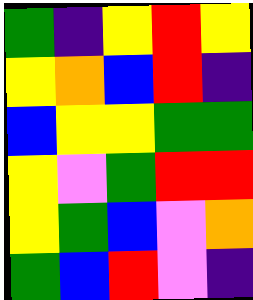[["green", "indigo", "yellow", "red", "yellow"], ["yellow", "orange", "blue", "red", "indigo"], ["blue", "yellow", "yellow", "green", "green"], ["yellow", "violet", "green", "red", "red"], ["yellow", "green", "blue", "violet", "orange"], ["green", "blue", "red", "violet", "indigo"]]